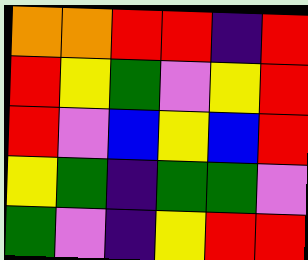[["orange", "orange", "red", "red", "indigo", "red"], ["red", "yellow", "green", "violet", "yellow", "red"], ["red", "violet", "blue", "yellow", "blue", "red"], ["yellow", "green", "indigo", "green", "green", "violet"], ["green", "violet", "indigo", "yellow", "red", "red"]]